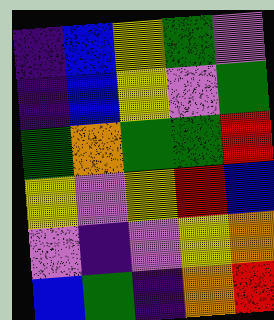[["indigo", "blue", "yellow", "green", "violet"], ["indigo", "blue", "yellow", "violet", "green"], ["green", "orange", "green", "green", "red"], ["yellow", "violet", "yellow", "red", "blue"], ["violet", "indigo", "violet", "yellow", "orange"], ["blue", "green", "indigo", "orange", "red"]]